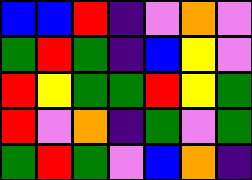[["blue", "blue", "red", "indigo", "violet", "orange", "violet"], ["green", "red", "green", "indigo", "blue", "yellow", "violet"], ["red", "yellow", "green", "green", "red", "yellow", "green"], ["red", "violet", "orange", "indigo", "green", "violet", "green"], ["green", "red", "green", "violet", "blue", "orange", "indigo"]]